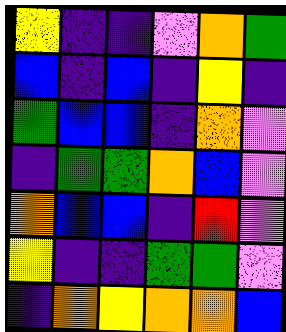[["yellow", "indigo", "indigo", "violet", "orange", "green"], ["blue", "indigo", "blue", "indigo", "yellow", "indigo"], ["green", "blue", "blue", "indigo", "orange", "violet"], ["indigo", "green", "green", "orange", "blue", "violet"], ["orange", "blue", "blue", "indigo", "red", "violet"], ["yellow", "indigo", "indigo", "green", "green", "violet"], ["indigo", "orange", "yellow", "orange", "orange", "blue"]]